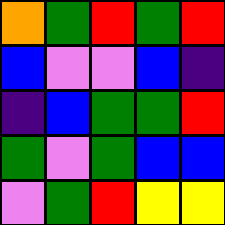[["orange", "green", "red", "green", "red"], ["blue", "violet", "violet", "blue", "indigo"], ["indigo", "blue", "green", "green", "red"], ["green", "violet", "green", "blue", "blue"], ["violet", "green", "red", "yellow", "yellow"]]